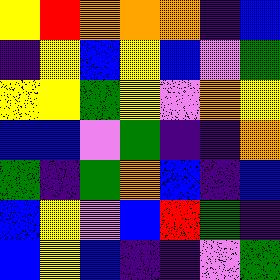[["yellow", "red", "orange", "orange", "orange", "indigo", "blue"], ["indigo", "yellow", "blue", "yellow", "blue", "violet", "green"], ["yellow", "yellow", "green", "yellow", "violet", "orange", "yellow"], ["blue", "blue", "violet", "green", "indigo", "indigo", "orange"], ["green", "indigo", "green", "orange", "blue", "indigo", "blue"], ["blue", "yellow", "violet", "blue", "red", "green", "indigo"], ["blue", "yellow", "blue", "indigo", "indigo", "violet", "green"]]